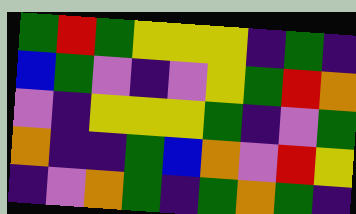[["green", "red", "green", "yellow", "yellow", "yellow", "indigo", "green", "indigo"], ["blue", "green", "violet", "indigo", "violet", "yellow", "green", "red", "orange"], ["violet", "indigo", "yellow", "yellow", "yellow", "green", "indigo", "violet", "green"], ["orange", "indigo", "indigo", "green", "blue", "orange", "violet", "red", "yellow"], ["indigo", "violet", "orange", "green", "indigo", "green", "orange", "green", "indigo"]]